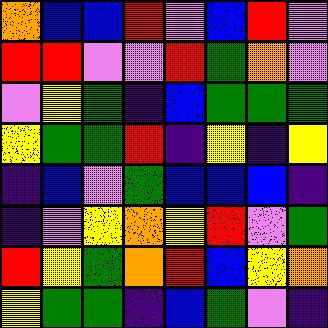[["orange", "blue", "blue", "red", "violet", "blue", "red", "violet"], ["red", "red", "violet", "violet", "red", "green", "orange", "violet"], ["violet", "yellow", "green", "indigo", "blue", "green", "green", "green"], ["yellow", "green", "green", "red", "indigo", "yellow", "indigo", "yellow"], ["indigo", "blue", "violet", "green", "blue", "blue", "blue", "indigo"], ["indigo", "violet", "yellow", "orange", "yellow", "red", "violet", "green"], ["red", "yellow", "green", "orange", "red", "blue", "yellow", "orange"], ["yellow", "green", "green", "indigo", "blue", "green", "violet", "indigo"]]